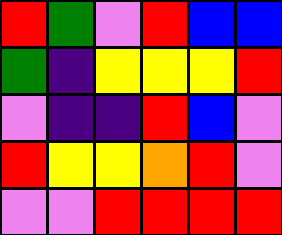[["red", "green", "violet", "red", "blue", "blue"], ["green", "indigo", "yellow", "yellow", "yellow", "red"], ["violet", "indigo", "indigo", "red", "blue", "violet"], ["red", "yellow", "yellow", "orange", "red", "violet"], ["violet", "violet", "red", "red", "red", "red"]]